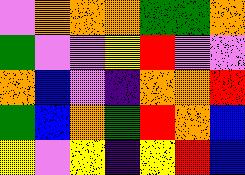[["violet", "orange", "orange", "orange", "green", "green", "orange"], ["green", "violet", "violet", "yellow", "red", "violet", "violet"], ["orange", "blue", "violet", "indigo", "orange", "orange", "red"], ["green", "blue", "orange", "green", "red", "orange", "blue"], ["yellow", "violet", "yellow", "indigo", "yellow", "red", "blue"]]